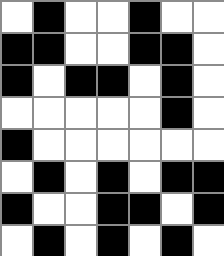[["white", "black", "white", "white", "black", "white", "white"], ["black", "black", "white", "white", "black", "black", "white"], ["black", "white", "black", "black", "white", "black", "white"], ["white", "white", "white", "white", "white", "black", "white"], ["black", "white", "white", "white", "white", "white", "white"], ["white", "black", "white", "black", "white", "black", "black"], ["black", "white", "white", "black", "black", "white", "black"], ["white", "black", "white", "black", "white", "black", "white"]]